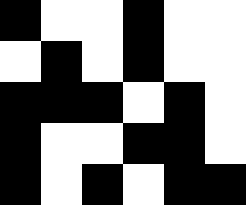[["black", "white", "white", "black", "white", "white"], ["white", "black", "white", "black", "white", "white"], ["black", "black", "black", "white", "black", "white"], ["black", "white", "white", "black", "black", "white"], ["black", "white", "black", "white", "black", "black"]]